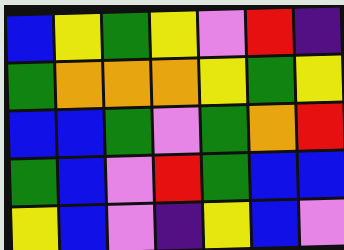[["blue", "yellow", "green", "yellow", "violet", "red", "indigo"], ["green", "orange", "orange", "orange", "yellow", "green", "yellow"], ["blue", "blue", "green", "violet", "green", "orange", "red"], ["green", "blue", "violet", "red", "green", "blue", "blue"], ["yellow", "blue", "violet", "indigo", "yellow", "blue", "violet"]]